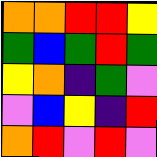[["orange", "orange", "red", "red", "yellow"], ["green", "blue", "green", "red", "green"], ["yellow", "orange", "indigo", "green", "violet"], ["violet", "blue", "yellow", "indigo", "red"], ["orange", "red", "violet", "red", "violet"]]